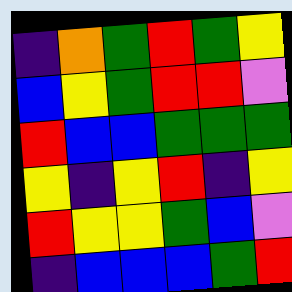[["indigo", "orange", "green", "red", "green", "yellow"], ["blue", "yellow", "green", "red", "red", "violet"], ["red", "blue", "blue", "green", "green", "green"], ["yellow", "indigo", "yellow", "red", "indigo", "yellow"], ["red", "yellow", "yellow", "green", "blue", "violet"], ["indigo", "blue", "blue", "blue", "green", "red"]]